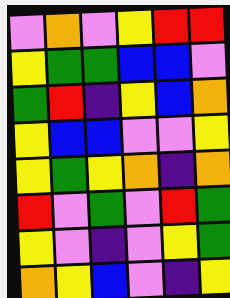[["violet", "orange", "violet", "yellow", "red", "red"], ["yellow", "green", "green", "blue", "blue", "violet"], ["green", "red", "indigo", "yellow", "blue", "orange"], ["yellow", "blue", "blue", "violet", "violet", "yellow"], ["yellow", "green", "yellow", "orange", "indigo", "orange"], ["red", "violet", "green", "violet", "red", "green"], ["yellow", "violet", "indigo", "violet", "yellow", "green"], ["orange", "yellow", "blue", "violet", "indigo", "yellow"]]